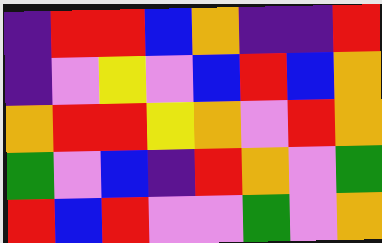[["indigo", "red", "red", "blue", "orange", "indigo", "indigo", "red"], ["indigo", "violet", "yellow", "violet", "blue", "red", "blue", "orange"], ["orange", "red", "red", "yellow", "orange", "violet", "red", "orange"], ["green", "violet", "blue", "indigo", "red", "orange", "violet", "green"], ["red", "blue", "red", "violet", "violet", "green", "violet", "orange"]]